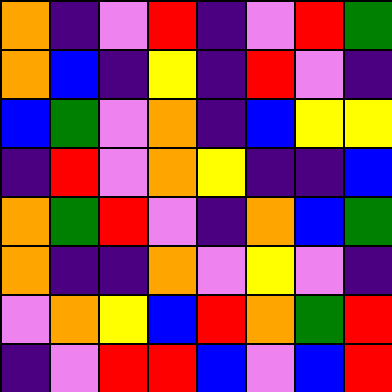[["orange", "indigo", "violet", "red", "indigo", "violet", "red", "green"], ["orange", "blue", "indigo", "yellow", "indigo", "red", "violet", "indigo"], ["blue", "green", "violet", "orange", "indigo", "blue", "yellow", "yellow"], ["indigo", "red", "violet", "orange", "yellow", "indigo", "indigo", "blue"], ["orange", "green", "red", "violet", "indigo", "orange", "blue", "green"], ["orange", "indigo", "indigo", "orange", "violet", "yellow", "violet", "indigo"], ["violet", "orange", "yellow", "blue", "red", "orange", "green", "red"], ["indigo", "violet", "red", "red", "blue", "violet", "blue", "red"]]